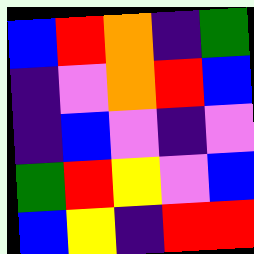[["blue", "red", "orange", "indigo", "green"], ["indigo", "violet", "orange", "red", "blue"], ["indigo", "blue", "violet", "indigo", "violet"], ["green", "red", "yellow", "violet", "blue"], ["blue", "yellow", "indigo", "red", "red"]]